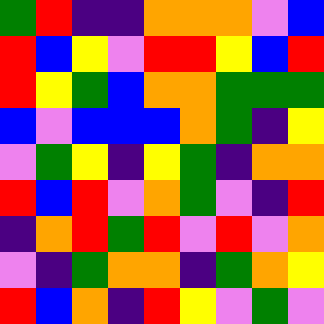[["green", "red", "indigo", "indigo", "orange", "orange", "orange", "violet", "blue"], ["red", "blue", "yellow", "violet", "red", "red", "yellow", "blue", "red"], ["red", "yellow", "green", "blue", "orange", "orange", "green", "green", "green"], ["blue", "violet", "blue", "blue", "blue", "orange", "green", "indigo", "yellow"], ["violet", "green", "yellow", "indigo", "yellow", "green", "indigo", "orange", "orange"], ["red", "blue", "red", "violet", "orange", "green", "violet", "indigo", "red"], ["indigo", "orange", "red", "green", "red", "violet", "red", "violet", "orange"], ["violet", "indigo", "green", "orange", "orange", "indigo", "green", "orange", "yellow"], ["red", "blue", "orange", "indigo", "red", "yellow", "violet", "green", "violet"]]